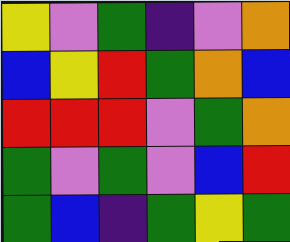[["yellow", "violet", "green", "indigo", "violet", "orange"], ["blue", "yellow", "red", "green", "orange", "blue"], ["red", "red", "red", "violet", "green", "orange"], ["green", "violet", "green", "violet", "blue", "red"], ["green", "blue", "indigo", "green", "yellow", "green"]]